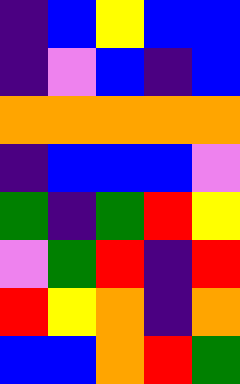[["indigo", "blue", "yellow", "blue", "blue"], ["indigo", "violet", "blue", "indigo", "blue"], ["orange", "orange", "orange", "orange", "orange"], ["indigo", "blue", "blue", "blue", "violet"], ["green", "indigo", "green", "red", "yellow"], ["violet", "green", "red", "indigo", "red"], ["red", "yellow", "orange", "indigo", "orange"], ["blue", "blue", "orange", "red", "green"]]